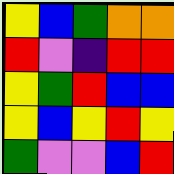[["yellow", "blue", "green", "orange", "orange"], ["red", "violet", "indigo", "red", "red"], ["yellow", "green", "red", "blue", "blue"], ["yellow", "blue", "yellow", "red", "yellow"], ["green", "violet", "violet", "blue", "red"]]